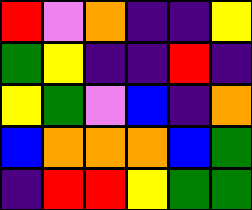[["red", "violet", "orange", "indigo", "indigo", "yellow"], ["green", "yellow", "indigo", "indigo", "red", "indigo"], ["yellow", "green", "violet", "blue", "indigo", "orange"], ["blue", "orange", "orange", "orange", "blue", "green"], ["indigo", "red", "red", "yellow", "green", "green"]]